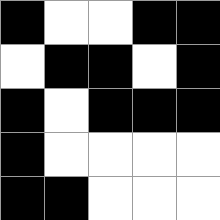[["black", "white", "white", "black", "black"], ["white", "black", "black", "white", "black"], ["black", "white", "black", "black", "black"], ["black", "white", "white", "white", "white"], ["black", "black", "white", "white", "white"]]